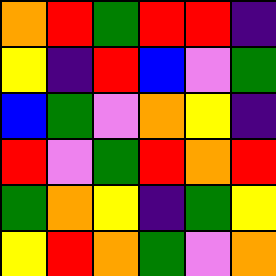[["orange", "red", "green", "red", "red", "indigo"], ["yellow", "indigo", "red", "blue", "violet", "green"], ["blue", "green", "violet", "orange", "yellow", "indigo"], ["red", "violet", "green", "red", "orange", "red"], ["green", "orange", "yellow", "indigo", "green", "yellow"], ["yellow", "red", "orange", "green", "violet", "orange"]]